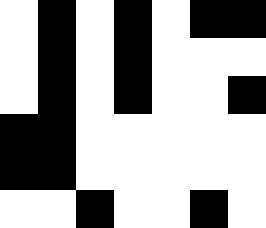[["white", "black", "white", "black", "white", "black", "black"], ["white", "black", "white", "black", "white", "white", "white"], ["white", "black", "white", "black", "white", "white", "black"], ["black", "black", "white", "white", "white", "white", "white"], ["black", "black", "white", "white", "white", "white", "white"], ["white", "white", "black", "white", "white", "black", "white"]]